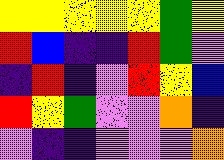[["yellow", "yellow", "yellow", "yellow", "yellow", "green", "yellow"], ["red", "blue", "indigo", "indigo", "red", "green", "violet"], ["indigo", "red", "indigo", "violet", "red", "yellow", "blue"], ["red", "yellow", "green", "violet", "violet", "orange", "indigo"], ["violet", "indigo", "indigo", "violet", "violet", "violet", "orange"]]